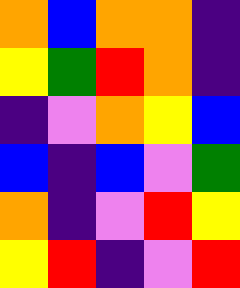[["orange", "blue", "orange", "orange", "indigo"], ["yellow", "green", "red", "orange", "indigo"], ["indigo", "violet", "orange", "yellow", "blue"], ["blue", "indigo", "blue", "violet", "green"], ["orange", "indigo", "violet", "red", "yellow"], ["yellow", "red", "indigo", "violet", "red"]]